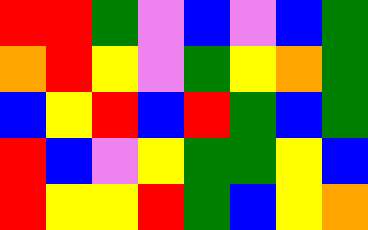[["red", "red", "green", "violet", "blue", "violet", "blue", "green"], ["orange", "red", "yellow", "violet", "green", "yellow", "orange", "green"], ["blue", "yellow", "red", "blue", "red", "green", "blue", "green"], ["red", "blue", "violet", "yellow", "green", "green", "yellow", "blue"], ["red", "yellow", "yellow", "red", "green", "blue", "yellow", "orange"]]